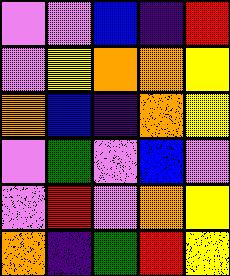[["violet", "violet", "blue", "indigo", "red"], ["violet", "yellow", "orange", "orange", "yellow"], ["orange", "blue", "indigo", "orange", "yellow"], ["violet", "green", "violet", "blue", "violet"], ["violet", "red", "violet", "orange", "yellow"], ["orange", "indigo", "green", "red", "yellow"]]